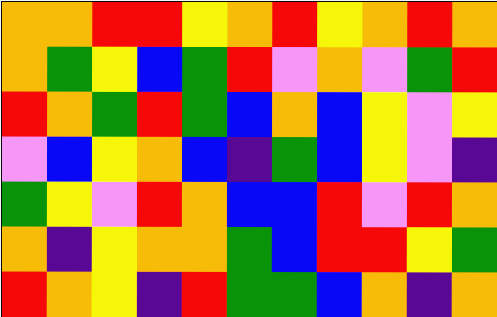[["orange", "orange", "red", "red", "yellow", "orange", "red", "yellow", "orange", "red", "orange"], ["orange", "green", "yellow", "blue", "green", "red", "violet", "orange", "violet", "green", "red"], ["red", "orange", "green", "red", "green", "blue", "orange", "blue", "yellow", "violet", "yellow"], ["violet", "blue", "yellow", "orange", "blue", "indigo", "green", "blue", "yellow", "violet", "indigo"], ["green", "yellow", "violet", "red", "orange", "blue", "blue", "red", "violet", "red", "orange"], ["orange", "indigo", "yellow", "orange", "orange", "green", "blue", "red", "red", "yellow", "green"], ["red", "orange", "yellow", "indigo", "red", "green", "green", "blue", "orange", "indigo", "orange"]]